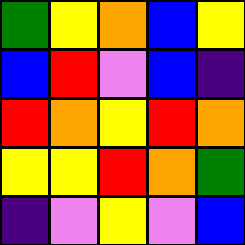[["green", "yellow", "orange", "blue", "yellow"], ["blue", "red", "violet", "blue", "indigo"], ["red", "orange", "yellow", "red", "orange"], ["yellow", "yellow", "red", "orange", "green"], ["indigo", "violet", "yellow", "violet", "blue"]]